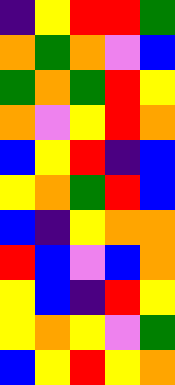[["indigo", "yellow", "red", "red", "green"], ["orange", "green", "orange", "violet", "blue"], ["green", "orange", "green", "red", "yellow"], ["orange", "violet", "yellow", "red", "orange"], ["blue", "yellow", "red", "indigo", "blue"], ["yellow", "orange", "green", "red", "blue"], ["blue", "indigo", "yellow", "orange", "orange"], ["red", "blue", "violet", "blue", "orange"], ["yellow", "blue", "indigo", "red", "yellow"], ["yellow", "orange", "yellow", "violet", "green"], ["blue", "yellow", "red", "yellow", "orange"]]